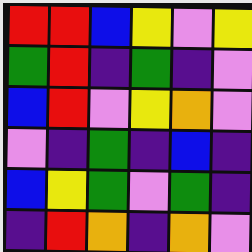[["red", "red", "blue", "yellow", "violet", "yellow"], ["green", "red", "indigo", "green", "indigo", "violet"], ["blue", "red", "violet", "yellow", "orange", "violet"], ["violet", "indigo", "green", "indigo", "blue", "indigo"], ["blue", "yellow", "green", "violet", "green", "indigo"], ["indigo", "red", "orange", "indigo", "orange", "violet"]]